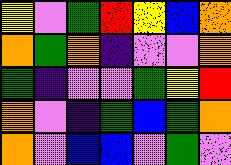[["yellow", "violet", "green", "red", "yellow", "blue", "orange"], ["orange", "green", "orange", "indigo", "violet", "violet", "orange"], ["green", "indigo", "violet", "violet", "green", "yellow", "red"], ["orange", "violet", "indigo", "green", "blue", "green", "orange"], ["orange", "violet", "blue", "blue", "violet", "green", "violet"]]